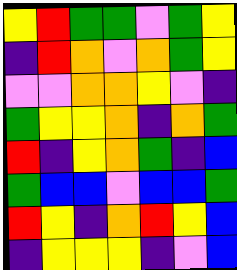[["yellow", "red", "green", "green", "violet", "green", "yellow"], ["indigo", "red", "orange", "violet", "orange", "green", "yellow"], ["violet", "violet", "orange", "orange", "yellow", "violet", "indigo"], ["green", "yellow", "yellow", "orange", "indigo", "orange", "green"], ["red", "indigo", "yellow", "orange", "green", "indigo", "blue"], ["green", "blue", "blue", "violet", "blue", "blue", "green"], ["red", "yellow", "indigo", "orange", "red", "yellow", "blue"], ["indigo", "yellow", "yellow", "yellow", "indigo", "violet", "blue"]]